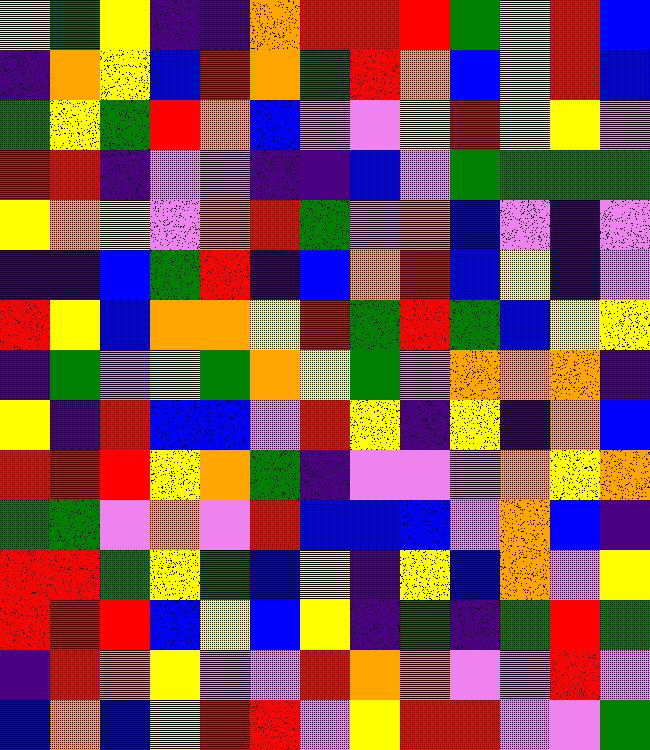[["yellow", "green", "yellow", "indigo", "indigo", "orange", "red", "red", "red", "green", "yellow", "red", "blue"], ["indigo", "orange", "yellow", "blue", "red", "orange", "green", "red", "orange", "blue", "yellow", "red", "blue"], ["green", "yellow", "green", "red", "orange", "blue", "violet", "violet", "yellow", "red", "yellow", "yellow", "violet"], ["red", "red", "indigo", "violet", "violet", "indigo", "indigo", "blue", "violet", "green", "green", "green", "green"], ["yellow", "orange", "yellow", "violet", "orange", "red", "green", "violet", "orange", "blue", "violet", "indigo", "violet"], ["indigo", "indigo", "blue", "green", "red", "indigo", "blue", "orange", "red", "blue", "yellow", "indigo", "violet"], ["red", "yellow", "blue", "orange", "orange", "yellow", "red", "green", "red", "green", "blue", "yellow", "yellow"], ["indigo", "green", "violet", "yellow", "green", "orange", "yellow", "green", "violet", "orange", "orange", "orange", "indigo"], ["yellow", "indigo", "red", "blue", "blue", "violet", "red", "yellow", "indigo", "yellow", "indigo", "orange", "blue"], ["red", "red", "red", "yellow", "orange", "green", "indigo", "violet", "violet", "violet", "orange", "yellow", "orange"], ["green", "green", "violet", "orange", "violet", "red", "blue", "blue", "blue", "violet", "orange", "blue", "indigo"], ["red", "red", "green", "yellow", "green", "blue", "yellow", "indigo", "yellow", "blue", "orange", "violet", "yellow"], ["red", "red", "red", "blue", "yellow", "blue", "yellow", "indigo", "green", "indigo", "green", "red", "green"], ["indigo", "red", "orange", "yellow", "violet", "violet", "red", "orange", "orange", "violet", "violet", "red", "violet"], ["blue", "orange", "blue", "yellow", "red", "red", "violet", "yellow", "red", "red", "violet", "violet", "green"]]